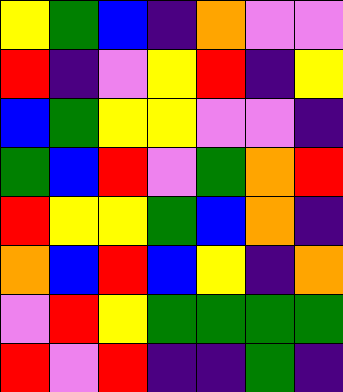[["yellow", "green", "blue", "indigo", "orange", "violet", "violet"], ["red", "indigo", "violet", "yellow", "red", "indigo", "yellow"], ["blue", "green", "yellow", "yellow", "violet", "violet", "indigo"], ["green", "blue", "red", "violet", "green", "orange", "red"], ["red", "yellow", "yellow", "green", "blue", "orange", "indigo"], ["orange", "blue", "red", "blue", "yellow", "indigo", "orange"], ["violet", "red", "yellow", "green", "green", "green", "green"], ["red", "violet", "red", "indigo", "indigo", "green", "indigo"]]